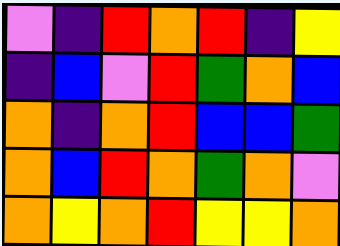[["violet", "indigo", "red", "orange", "red", "indigo", "yellow"], ["indigo", "blue", "violet", "red", "green", "orange", "blue"], ["orange", "indigo", "orange", "red", "blue", "blue", "green"], ["orange", "blue", "red", "orange", "green", "orange", "violet"], ["orange", "yellow", "orange", "red", "yellow", "yellow", "orange"]]